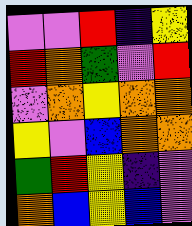[["violet", "violet", "red", "indigo", "yellow"], ["red", "orange", "green", "violet", "red"], ["violet", "orange", "yellow", "orange", "orange"], ["yellow", "violet", "blue", "orange", "orange"], ["green", "red", "yellow", "indigo", "violet"], ["orange", "blue", "yellow", "blue", "violet"]]